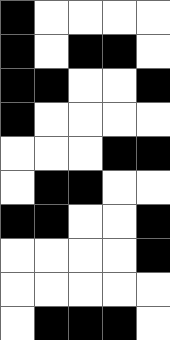[["black", "white", "white", "white", "white"], ["black", "white", "black", "black", "white"], ["black", "black", "white", "white", "black"], ["black", "white", "white", "white", "white"], ["white", "white", "white", "black", "black"], ["white", "black", "black", "white", "white"], ["black", "black", "white", "white", "black"], ["white", "white", "white", "white", "black"], ["white", "white", "white", "white", "white"], ["white", "black", "black", "black", "white"]]